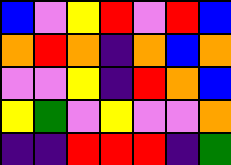[["blue", "violet", "yellow", "red", "violet", "red", "blue"], ["orange", "red", "orange", "indigo", "orange", "blue", "orange"], ["violet", "violet", "yellow", "indigo", "red", "orange", "blue"], ["yellow", "green", "violet", "yellow", "violet", "violet", "orange"], ["indigo", "indigo", "red", "red", "red", "indigo", "green"]]